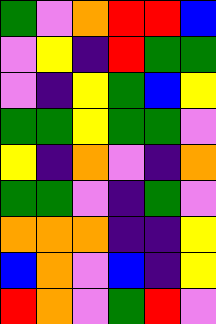[["green", "violet", "orange", "red", "red", "blue"], ["violet", "yellow", "indigo", "red", "green", "green"], ["violet", "indigo", "yellow", "green", "blue", "yellow"], ["green", "green", "yellow", "green", "green", "violet"], ["yellow", "indigo", "orange", "violet", "indigo", "orange"], ["green", "green", "violet", "indigo", "green", "violet"], ["orange", "orange", "orange", "indigo", "indigo", "yellow"], ["blue", "orange", "violet", "blue", "indigo", "yellow"], ["red", "orange", "violet", "green", "red", "violet"]]